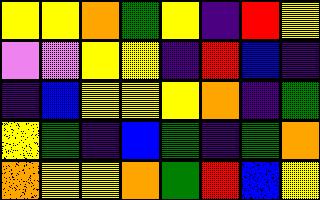[["yellow", "yellow", "orange", "green", "yellow", "indigo", "red", "yellow"], ["violet", "violet", "yellow", "yellow", "indigo", "red", "blue", "indigo"], ["indigo", "blue", "yellow", "yellow", "yellow", "orange", "indigo", "green"], ["yellow", "green", "indigo", "blue", "green", "indigo", "green", "orange"], ["orange", "yellow", "yellow", "orange", "green", "red", "blue", "yellow"]]